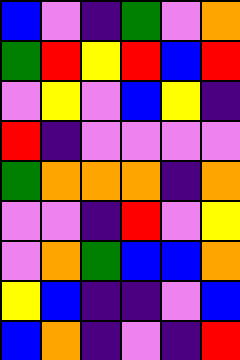[["blue", "violet", "indigo", "green", "violet", "orange"], ["green", "red", "yellow", "red", "blue", "red"], ["violet", "yellow", "violet", "blue", "yellow", "indigo"], ["red", "indigo", "violet", "violet", "violet", "violet"], ["green", "orange", "orange", "orange", "indigo", "orange"], ["violet", "violet", "indigo", "red", "violet", "yellow"], ["violet", "orange", "green", "blue", "blue", "orange"], ["yellow", "blue", "indigo", "indigo", "violet", "blue"], ["blue", "orange", "indigo", "violet", "indigo", "red"]]